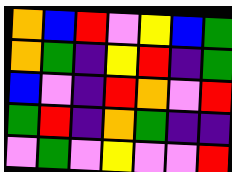[["orange", "blue", "red", "violet", "yellow", "blue", "green"], ["orange", "green", "indigo", "yellow", "red", "indigo", "green"], ["blue", "violet", "indigo", "red", "orange", "violet", "red"], ["green", "red", "indigo", "orange", "green", "indigo", "indigo"], ["violet", "green", "violet", "yellow", "violet", "violet", "red"]]